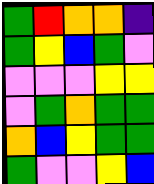[["green", "red", "orange", "orange", "indigo"], ["green", "yellow", "blue", "green", "violet"], ["violet", "violet", "violet", "yellow", "yellow"], ["violet", "green", "orange", "green", "green"], ["orange", "blue", "yellow", "green", "green"], ["green", "violet", "violet", "yellow", "blue"]]